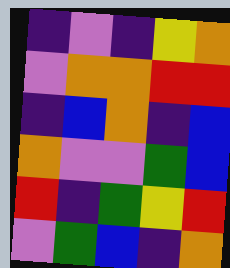[["indigo", "violet", "indigo", "yellow", "orange"], ["violet", "orange", "orange", "red", "red"], ["indigo", "blue", "orange", "indigo", "blue"], ["orange", "violet", "violet", "green", "blue"], ["red", "indigo", "green", "yellow", "red"], ["violet", "green", "blue", "indigo", "orange"]]